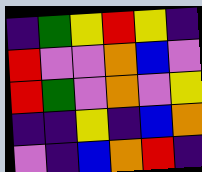[["indigo", "green", "yellow", "red", "yellow", "indigo"], ["red", "violet", "violet", "orange", "blue", "violet"], ["red", "green", "violet", "orange", "violet", "yellow"], ["indigo", "indigo", "yellow", "indigo", "blue", "orange"], ["violet", "indigo", "blue", "orange", "red", "indigo"]]